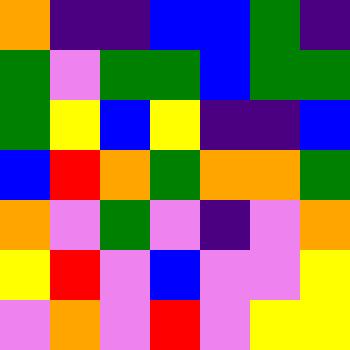[["orange", "indigo", "indigo", "blue", "blue", "green", "indigo"], ["green", "violet", "green", "green", "blue", "green", "green"], ["green", "yellow", "blue", "yellow", "indigo", "indigo", "blue"], ["blue", "red", "orange", "green", "orange", "orange", "green"], ["orange", "violet", "green", "violet", "indigo", "violet", "orange"], ["yellow", "red", "violet", "blue", "violet", "violet", "yellow"], ["violet", "orange", "violet", "red", "violet", "yellow", "yellow"]]